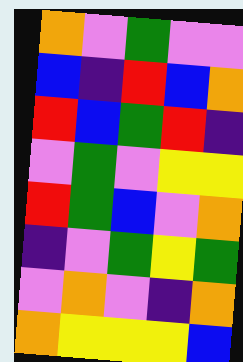[["orange", "violet", "green", "violet", "violet"], ["blue", "indigo", "red", "blue", "orange"], ["red", "blue", "green", "red", "indigo"], ["violet", "green", "violet", "yellow", "yellow"], ["red", "green", "blue", "violet", "orange"], ["indigo", "violet", "green", "yellow", "green"], ["violet", "orange", "violet", "indigo", "orange"], ["orange", "yellow", "yellow", "yellow", "blue"]]